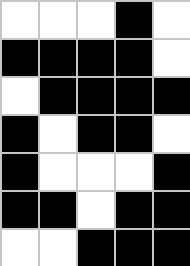[["white", "white", "white", "black", "white"], ["black", "black", "black", "black", "white"], ["white", "black", "black", "black", "black"], ["black", "white", "black", "black", "white"], ["black", "white", "white", "white", "black"], ["black", "black", "white", "black", "black"], ["white", "white", "black", "black", "black"]]